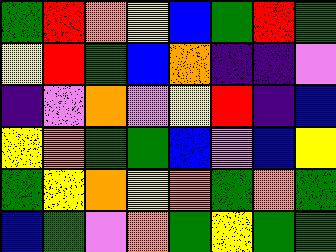[["green", "red", "orange", "yellow", "blue", "green", "red", "green"], ["yellow", "red", "green", "blue", "orange", "indigo", "indigo", "violet"], ["indigo", "violet", "orange", "violet", "yellow", "red", "indigo", "blue"], ["yellow", "orange", "green", "green", "blue", "violet", "blue", "yellow"], ["green", "yellow", "orange", "yellow", "orange", "green", "orange", "green"], ["blue", "green", "violet", "orange", "green", "yellow", "green", "green"]]